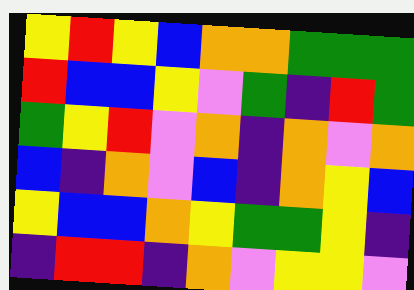[["yellow", "red", "yellow", "blue", "orange", "orange", "green", "green", "green"], ["red", "blue", "blue", "yellow", "violet", "green", "indigo", "red", "green"], ["green", "yellow", "red", "violet", "orange", "indigo", "orange", "violet", "orange"], ["blue", "indigo", "orange", "violet", "blue", "indigo", "orange", "yellow", "blue"], ["yellow", "blue", "blue", "orange", "yellow", "green", "green", "yellow", "indigo"], ["indigo", "red", "red", "indigo", "orange", "violet", "yellow", "yellow", "violet"]]